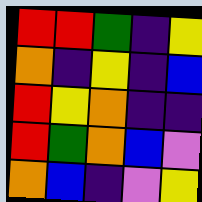[["red", "red", "green", "indigo", "yellow"], ["orange", "indigo", "yellow", "indigo", "blue"], ["red", "yellow", "orange", "indigo", "indigo"], ["red", "green", "orange", "blue", "violet"], ["orange", "blue", "indigo", "violet", "yellow"]]